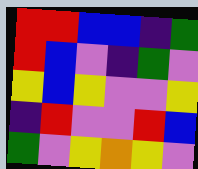[["red", "red", "blue", "blue", "indigo", "green"], ["red", "blue", "violet", "indigo", "green", "violet"], ["yellow", "blue", "yellow", "violet", "violet", "yellow"], ["indigo", "red", "violet", "violet", "red", "blue"], ["green", "violet", "yellow", "orange", "yellow", "violet"]]